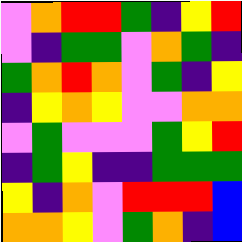[["violet", "orange", "red", "red", "green", "indigo", "yellow", "red"], ["violet", "indigo", "green", "green", "violet", "orange", "green", "indigo"], ["green", "orange", "red", "orange", "violet", "green", "indigo", "yellow"], ["indigo", "yellow", "orange", "yellow", "violet", "violet", "orange", "orange"], ["violet", "green", "violet", "violet", "violet", "green", "yellow", "red"], ["indigo", "green", "yellow", "indigo", "indigo", "green", "green", "green"], ["yellow", "indigo", "orange", "violet", "red", "red", "red", "blue"], ["orange", "orange", "yellow", "violet", "green", "orange", "indigo", "blue"]]